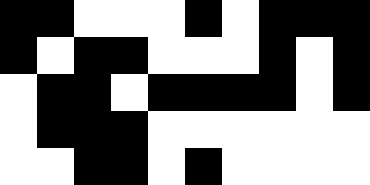[["black", "black", "white", "white", "white", "black", "white", "black", "black", "black"], ["black", "white", "black", "black", "white", "white", "white", "black", "white", "black"], ["white", "black", "black", "white", "black", "black", "black", "black", "white", "black"], ["white", "black", "black", "black", "white", "white", "white", "white", "white", "white"], ["white", "white", "black", "black", "white", "black", "white", "white", "white", "white"]]